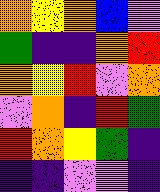[["orange", "yellow", "orange", "blue", "violet"], ["green", "indigo", "indigo", "orange", "red"], ["orange", "yellow", "red", "violet", "orange"], ["violet", "orange", "indigo", "red", "green"], ["red", "orange", "yellow", "green", "indigo"], ["indigo", "indigo", "violet", "violet", "indigo"]]